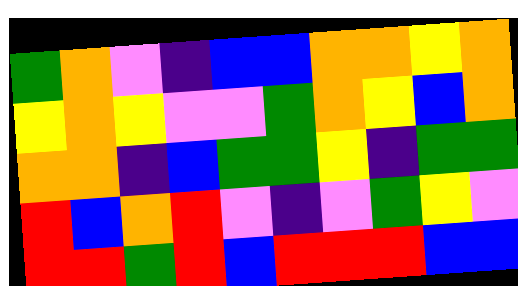[["green", "orange", "violet", "indigo", "blue", "blue", "orange", "orange", "yellow", "orange"], ["yellow", "orange", "yellow", "violet", "violet", "green", "orange", "yellow", "blue", "orange"], ["orange", "orange", "indigo", "blue", "green", "green", "yellow", "indigo", "green", "green"], ["red", "blue", "orange", "red", "violet", "indigo", "violet", "green", "yellow", "violet"], ["red", "red", "green", "red", "blue", "red", "red", "red", "blue", "blue"]]